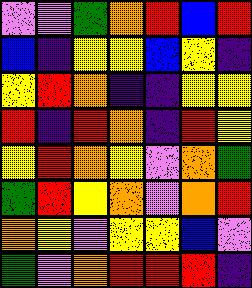[["violet", "violet", "green", "orange", "red", "blue", "red"], ["blue", "indigo", "yellow", "yellow", "blue", "yellow", "indigo"], ["yellow", "red", "orange", "indigo", "indigo", "yellow", "yellow"], ["red", "indigo", "red", "orange", "indigo", "red", "yellow"], ["yellow", "red", "orange", "yellow", "violet", "orange", "green"], ["green", "red", "yellow", "orange", "violet", "orange", "red"], ["orange", "yellow", "violet", "yellow", "yellow", "blue", "violet"], ["green", "violet", "orange", "red", "red", "red", "indigo"]]